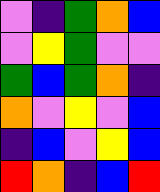[["violet", "indigo", "green", "orange", "blue"], ["violet", "yellow", "green", "violet", "violet"], ["green", "blue", "green", "orange", "indigo"], ["orange", "violet", "yellow", "violet", "blue"], ["indigo", "blue", "violet", "yellow", "blue"], ["red", "orange", "indigo", "blue", "red"]]